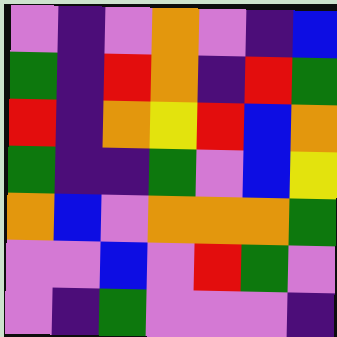[["violet", "indigo", "violet", "orange", "violet", "indigo", "blue"], ["green", "indigo", "red", "orange", "indigo", "red", "green"], ["red", "indigo", "orange", "yellow", "red", "blue", "orange"], ["green", "indigo", "indigo", "green", "violet", "blue", "yellow"], ["orange", "blue", "violet", "orange", "orange", "orange", "green"], ["violet", "violet", "blue", "violet", "red", "green", "violet"], ["violet", "indigo", "green", "violet", "violet", "violet", "indigo"]]